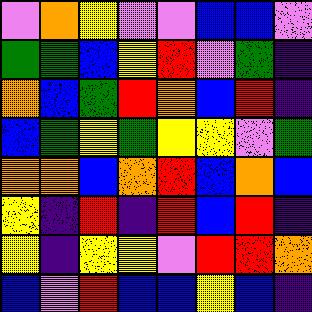[["violet", "orange", "yellow", "violet", "violet", "blue", "blue", "violet"], ["green", "green", "blue", "yellow", "red", "violet", "green", "indigo"], ["orange", "blue", "green", "red", "orange", "blue", "red", "indigo"], ["blue", "green", "yellow", "green", "yellow", "yellow", "violet", "green"], ["orange", "orange", "blue", "orange", "red", "blue", "orange", "blue"], ["yellow", "indigo", "red", "indigo", "red", "blue", "red", "indigo"], ["yellow", "indigo", "yellow", "yellow", "violet", "red", "red", "orange"], ["blue", "violet", "red", "blue", "blue", "yellow", "blue", "indigo"]]